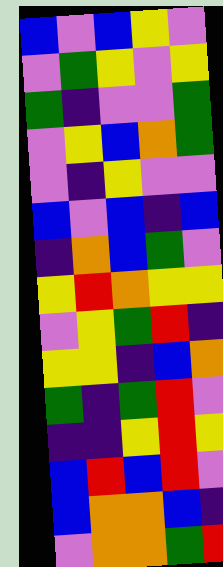[["blue", "violet", "blue", "yellow", "violet"], ["violet", "green", "yellow", "violet", "yellow"], ["green", "indigo", "violet", "violet", "green"], ["violet", "yellow", "blue", "orange", "green"], ["violet", "indigo", "yellow", "violet", "violet"], ["blue", "violet", "blue", "indigo", "blue"], ["indigo", "orange", "blue", "green", "violet"], ["yellow", "red", "orange", "yellow", "yellow"], ["violet", "yellow", "green", "red", "indigo"], ["yellow", "yellow", "indigo", "blue", "orange"], ["green", "indigo", "green", "red", "violet"], ["indigo", "indigo", "yellow", "red", "yellow"], ["blue", "red", "blue", "red", "violet"], ["blue", "orange", "orange", "blue", "indigo"], ["violet", "orange", "orange", "green", "red"]]